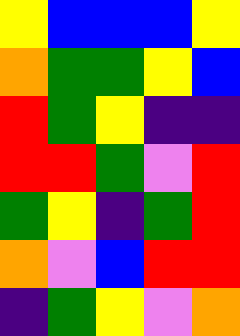[["yellow", "blue", "blue", "blue", "yellow"], ["orange", "green", "green", "yellow", "blue"], ["red", "green", "yellow", "indigo", "indigo"], ["red", "red", "green", "violet", "red"], ["green", "yellow", "indigo", "green", "red"], ["orange", "violet", "blue", "red", "red"], ["indigo", "green", "yellow", "violet", "orange"]]